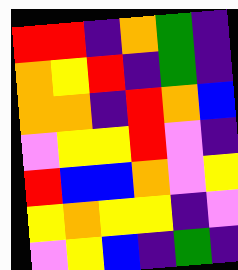[["red", "red", "indigo", "orange", "green", "indigo"], ["orange", "yellow", "red", "indigo", "green", "indigo"], ["orange", "orange", "indigo", "red", "orange", "blue"], ["violet", "yellow", "yellow", "red", "violet", "indigo"], ["red", "blue", "blue", "orange", "violet", "yellow"], ["yellow", "orange", "yellow", "yellow", "indigo", "violet"], ["violet", "yellow", "blue", "indigo", "green", "indigo"]]